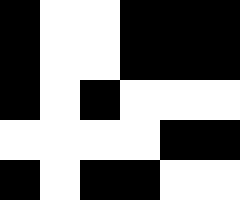[["black", "white", "white", "black", "black", "black"], ["black", "white", "white", "black", "black", "black"], ["black", "white", "black", "white", "white", "white"], ["white", "white", "white", "white", "black", "black"], ["black", "white", "black", "black", "white", "white"]]